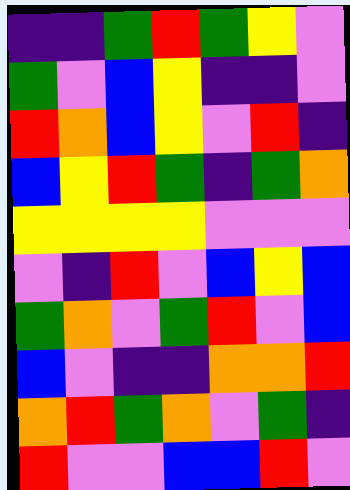[["indigo", "indigo", "green", "red", "green", "yellow", "violet"], ["green", "violet", "blue", "yellow", "indigo", "indigo", "violet"], ["red", "orange", "blue", "yellow", "violet", "red", "indigo"], ["blue", "yellow", "red", "green", "indigo", "green", "orange"], ["yellow", "yellow", "yellow", "yellow", "violet", "violet", "violet"], ["violet", "indigo", "red", "violet", "blue", "yellow", "blue"], ["green", "orange", "violet", "green", "red", "violet", "blue"], ["blue", "violet", "indigo", "indigo", "orange", "orange", "red"], ["orange", "red", "green", "orange", "violet", "green", "indigo"], ["red", "violet", "violet", "blue", "blue", "red", "violet"]]